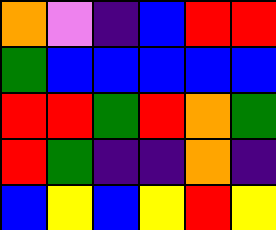[["orange", "violet", "indigo", "blue", "red", "red"], ["green", "blue", "blue", "blue", "blue", "blue"], ["red", "red", "green", "red", "orange", "green"], ["red", "green", "indigo", "indigo", "orange", "indigo"], ["blue", "yellow", "blue", "yellow", "red", "yellow"]]